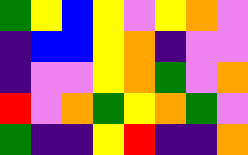[["green", "yellow", "blue", "yellow", "violet", "yellow", "orange", "violet"], ["indigo", "blue", "blue", "yellow", "orange", "indigo", "violet", "violet"], ["indigo", "violet", "violet", "yellow", "orange", "green", "violet", "orange"], ["red", "violet", "orange", "green", "yellow", "orange", "green", "violet"], ["green", "indigo", "indigo", "yellow", "red", "indigo", "indigo", "orange"]]